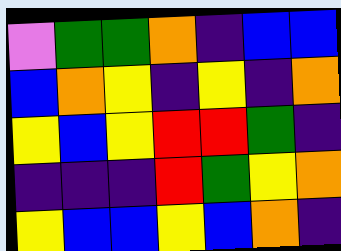[["violet", "green", "green", "orange", "indigo", "blue", "blue"], ["blue", "orange", "yellow", "indigo", "yellow", "indigo", "orange"], ["yellow", "blue", "yellow", "red", "red", "green", "indigo"], ["indigo", "indigo", "indigo", "red", "green", "yellow", "orange"], ["yellow", "blue", "blue", "yellow", "blue", "orange", "indigo"]]